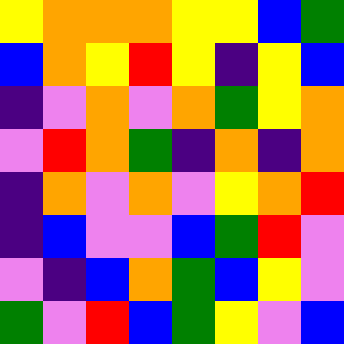[["yellow", "orange", "orange", "orange", "yellow", "yellow", "blue", "green"], ["blue", "orange", "yellow", "red", "yellow", "indigo", "yellow", "blue"], ["indigo", "violet", "orange", "violet", "orange", "green", "yellow", "orange"], ["violet", "red", "orange", "green", "indigo", "orange", "indigo", "orange"], ["indigo", "orange", "violet", "orange", "violet", "yellow", "orange", "red"], ["indigo", "blue", "violet", "violet", "blue", "green", "red", "violet"], ["violet", "indigo", "blue", "orange", "green", "blue", "yellow", "violet"], ["green", "violet", "red", "blue", "green", "yellow", "violet", "blue"]]